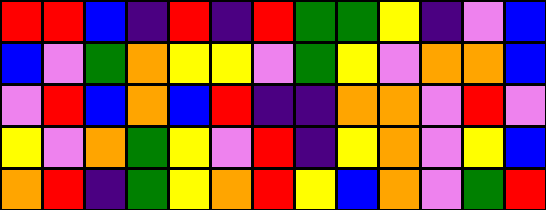[["red", "red", "blue", "indigo", "red", "indigo", "red", "green", "green", "yellow", "indigo", "violet", "blue"], ["blue", "violet", "green", "orange", "yellow", "yellow", "violet", "green", "yellow", "violet", "orange", "orange", "blue"], ["violet", "red", "blue", "orange", "blue", "red", "indigo", "indigo", "orange", "orange", "violet", "red", "violet"], ["yellow", "violet", "orange", "green", "yellow", "violet", "red", "indigo", "yellow", "orange", "violet", "yellow", "blue"], ["orange", "red", "indigo", "green", "yellow", "orange", "red", "yellow", "blue", "orange", "violet", "green", "red"]]